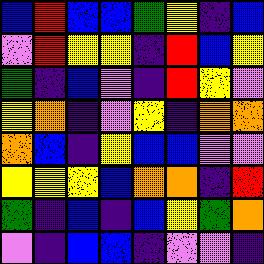[["blue", "red", "blue", "blue", "green", "yellow", "indigo", "blue"], ["violet", "red", "yellow", "yellow", "indigo", "red", "blue", "yellow"], ["green", "indigo", "blue", "violet", "indigo", "red", "yellow", "violet"], ["yellow", "orange", "indigo", "violet", "yellow", "indigo", "orange", "orange"], ["orange", "blue", "indigo", "yellow", "blue", "blue", "violet", "violet"], ["yellow", "yellow", "yellow", "blue", "orange", "orange", "indigo", "red"], ["green", "indigo", "blue", "indigo", "blue", "yellow", "green", "orange"], ["violet", "indigo", "blue", "blue", "indigo", "violet", "violet", "indigo"]]